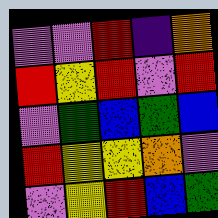[["violet", "violet", "red", "indigo", "orange"], ["red", "yellow", "red", "violet", "red"], ["violet", "green", "blue", "green", "blue"], ["red", "yellow", "yellow", "orange", "violet"], ["violet", "yellow", "red", "blue", "green"]]